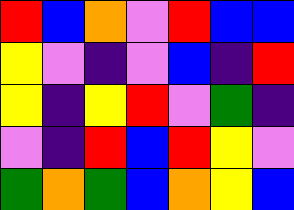[["red", "blue", "orange", "violet", "red", "blue", "blue"], ["yellow", "violet", "indigo", "violet", "blue", "indigo", "red"], ["yellow", "indigo", "yellow", "red", "violet", "green", "indigo"], ["violet", "indigo", "red", "blue", "red", "yellow", "violet"], ["green", "orange", "green", "blue", "orange", "yellow", "blue"]]